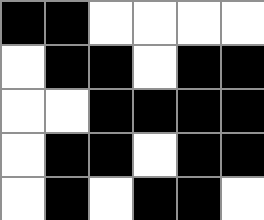[["black", "black", "white", "white", "white", "white"], ["white", "black", "black", "white", "black", "black"], ["white", "white", "black", "black", "black", "black"], ["white", "black", "black", "white", "black", "black"], ["white", "black", "white", "black", "black", "white"]]